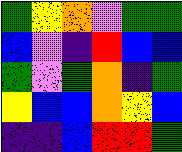[["green", "yellow", "orange", "violet", "green", "green"], ["blue", "violet", "indigo", "red", "blue", "blue"], ["green", "violet", "green", "orange", "indigo", "green"], ["yellow", "blue", "blue", "orange", "yellow", "blue"], ["indigo", "indigo", "blue", "red", "red", "green"]]